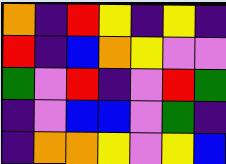[["orange", "indigo", "red", "yellow", "indigo", "yellow", "indigo"], ["red", "indigo", "blue", "orange", "yellow", "violet", "violet"], ["green", "violet", "red", "indigo", "violet", "red", "green"], ["indigo", "violet", "blue", "blue", "violet", "green", "indigo"], ["indigo", "orange", "orange", "yellow", "violet", "yellow", "blue"]]